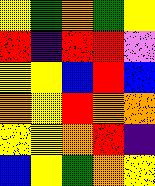[["yellow", "green", "orange", "green", "yellow"], ["red", "indigo", "red", "red", "violet"], ["yellow", "yellow", "blue", "red", "blue"], ["orange", "yellow", "red", "orange", "orange"], ["yellow", "yellow", "orange", "red", "indigo"], ["blue", "yellow", "green", "orange", "yellow"]]